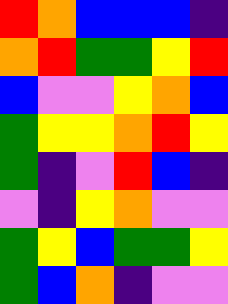[["red", "orange", "blue", "blue", "blue", "indigo"], ["orange", "red", "green", "green", "yellow", "red"], ["blue", "violet", "violet", "yellow", "orange", "blue"], ["green", "yellow", "yellow", "orange", "red", "yellow"], ["green", "indigo", "violet", "red", "blue", "indigo"], ["violet", "indigo", "yellow", "orange", "violet", "violet"], ["green", "yellow", "blue", "green", "green", "yellow"], ["green", "blue", "orange", "indigo", "violet", "violet"]]